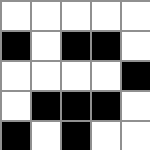[["white", "white", "white", "white", "white"], ["black", "white", "black", "black", "white"], ["white", "white", "white", "white", "black"], ["white", "black", "black", "black", "white"], ["black", "white", "black", "white", "white"]]